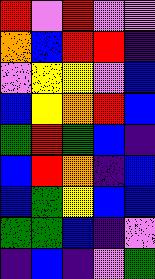[["red", "violet", "red", "violet", "violet"], ["orange", "blue", "red", "red", "indigo"], ["violet", "yellow", "yellow", "violet", "blue"], ["blue", "yellow", "orange", "red", "blue"], ["green", "red", "green", "blue", "indigo"], ["blue", "red", "orange", "indigo", "blue"], ["blue", "green", "yellow", "blue", "blue"], ["green", "green", "blue", "indigo", "violet"], ["indigo", "blue", "indigo", "violet", "green"]]